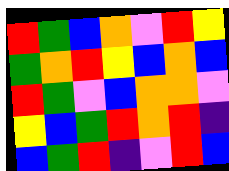[["red", "green", "blue", "orange", "violet", "red", "yellow"], ["green", "orange", "red", "yellow", "blue", "orange", "blue"], ["red", "green", "violet", "blue", "orange", "orange", "violet"], ["yellow", "blue", "green", "red", "orange", "red", "indigo"], ["blue", "green", "red", "indigo", "violet", "red", "blue"]]